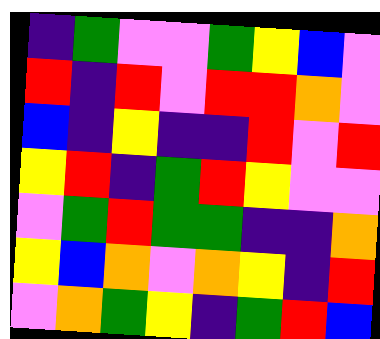[["indigo", "green", "violet", "violet", "green", "yellow", "blue", "violet"], ["red", "indigo", "red", "violet", "red", "red", "orange", "violet"], ["blue", "indigo", "yellow", "indigo", "indigo", "red", "violet", "red"], ["yellow", "red", "indigo", "green", "red", "yellow", "violet", "violet"], ["violet", "green", "red", "green", "green", "indigo", "indigo", "orange"], ["yellow", "blue", "orange", "violet", "orange", "yellow", "indigo", "red"], ["violet", "orange", "green", "yellow", "indigo", "green", "red", "blue"]]